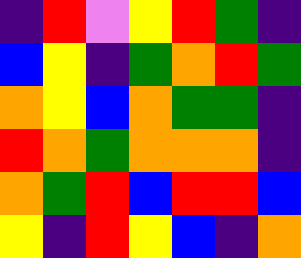[["indigo", "red", "violet", "yellow", "red", "green", "indigo"], ["blue", "yellow", "indigo", "green", "orange", "red", "green"], ["orange", "yellow", "blue", "orange", "green", "green", "indigo"], ["red", "orange", "green", "orange", "orange", "orange", "indigo"], ["orange", "green", "red", "blue", "red", "red", "blue"], ["yellow", "indigo", "red", "yellow", "blue", "indigo", "orange"]]